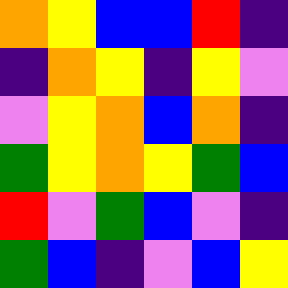[["orange", "yellow", "blue", "blue", "red", "indigo"], ["indigo", "orange", "yellow", "indigo", "yellow", "violet"], ["violet", "yellow", "orange", "blue", "orange", "indigo"], ["green", "yellow", "orange", "yellow", "green", "blue"], ["red", "violet", "green", "blue", "violet", "indigo"], ["green", "blue", "indigo", "violet", "blue", "yellow"]]